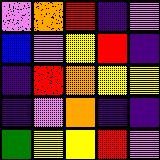[["violet", "orange", "red", "indigo", "violet"], ["blue", "violet", "yellow", "red", "indigo"], ["indigo", "red", "orange", "yellow", "yellow"], ["indigo", "violet", "orange", "indigo", "indigo"], ["green", "yellow", "yellow", "red", "violet"]]